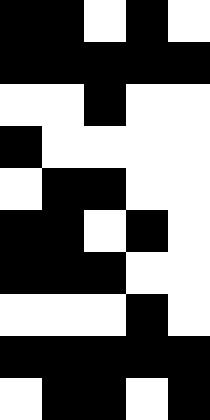[["black", "black", "white", "black", "white"], ["black", "black", "black", "black", "black"], ["white", "white", "black", "white", "white"], ["black", "white", "white", "white", "white"], ["white", "black", "black", "white", "white"], ["black", "black", "white", "black", "white"], ["black", "black", "black", "white", "white"], ["white", "white", "white", "black", "white"], ["black", "black", "black", "black", "black"], ["white", "black", "black", "white", "black"]]